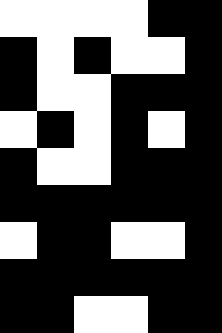[["white", "white", "white", "white", "black", "black"], ["black", "white", "black", "white", "white", "black"], ["black", "white", "white", "black", "black", "black"], ["white", "black", "white", "black", "white", "black"], ["black", "white", "white", "black", "black", "black"], ["black", "black", "black", "black", "black", "black"], ["white", "black", "black", "white", "white", "black"], ["black", "black", "black", "black", "black", "black"], ["black", "black", "white", "white", "black", "black"]]